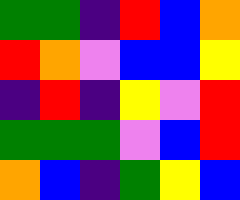[["green", "green", "indigo", "red", "blue", "orange"], ["red", "orange", "violet", "blue", "blue", "yellow"], ["indigo", "red", "indigo", "yellow", "violet", "red"], ["green", "green", "green", "violet", "blue", "red"], ["orange", "blue", "indigo", "green", "yellow", "blue"]]